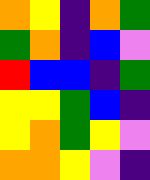[["orange", "yellow", "indigo", "orange", "green"], ["green", "orange", "indigo", "blue", "violet"], ["red", "blue", "blue", "indigo", "green"], ["yellow", "yellow", "green", "blue", "indigo"], ["yellow", "orange", "green", "yellow", "violet"], ["orange", "orange", "yellow", "violet", "indigo"]]